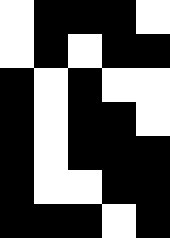[["white", "black", "black", "black", "white"], ["white", "black", "white", "black", "black"], ["black", "white", "black", "white", "white"], ["black", "white", "black", "black", "white"], ["black", "white", "black", "black", "black"], ["black", "white", "white", "black", "black"], ["black", "black", "black", "white", "black"]]